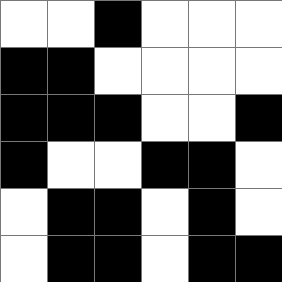[["white", "white", "black", "white", "white", "white"], ["black", "black", "white", "white", "white", "white"], ["black", "black", "black", "white", "white", "black"], ["black", "white", "white", "black", "black", "white"], ["white", "black", "black", "white", "black", "white"], ["white", "black", "black", "white", "black", "black"]]